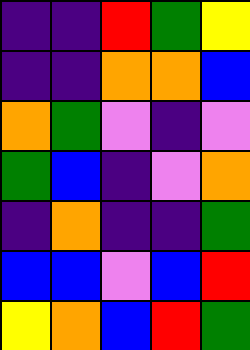[["indigo", "indigo", "red", "green", "yellow"], ["indigo", "indigo", "orange", "orange", "blue"], ["orange", "green", "violet", "indigo", "violet"], ["green", "blue", "indigo", "violet", "orange"], ["indigo", "orange", "indigo", "indigo", "green"], ["blue", "blue", "violet", "blue", "red"], ["yellow", "orange", "blue", "red", "green"]]